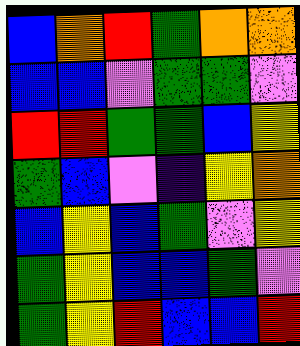[["blue", "orange", "red", "green", "orange", "orange"], ["blue", "blue", "violet", "green", "green", "violet"], ["red", "red", "green", "green", "blue", "yellow"], ["green", "blue", "violet", "indigo", "yellow", "orange"], ["blue", "yellow", "blue", "green", "violet", "yellow"], ["green", "yellow", "blue", "blue", "green", "violet"], ["green", "yellow", "red", "blue", "blue", "red"]]